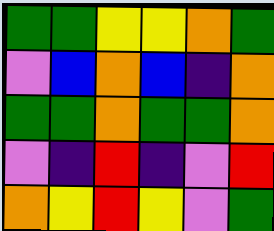[["green", "green", "yellow", "yellow", "orange", "green"], ["violet", "blue", "orange", "blue", "indigo", "orange"], ["green", "green", "orange", "green", "green", "orange"], ["violet", "indigo", "red", "indigo", "violet", "red"], ["orange", "yellow", "red", "yellow", "violet", "green"]]